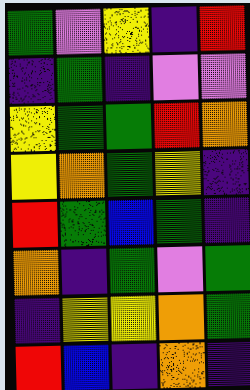[["green", "violet", "yellow", "indigo", "red"], ["indigo", "green", "indigo", "violet", "violet"], ["yellow", "green", "green", "red", "orange"], ["yellow", "orange", "green", "yellow", "indigo"], ["red", "green", "blue", "green", "indigo"], ["orange", "indigo", "green", "violet", "green"], ["indigo", "yellow", "yellow", "orange", "green"], ["red", "blue", "indigo", "orange", "indigo"]]